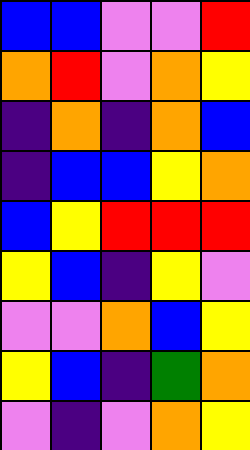[["blue", "blue", "violet", "violet", "red"], ["orange", "red", "violet", "orange", "yellow"], ["indigo", "orange", "indigo", "orange", "blue"], ["indigo", "blue", "blue", "yellow", "orange"], ["blue", "yellow", "red", "red", "red"], ["yellow", "blue", "indigo", "yellow", "violet"], ["violet", "violet", "orange", "blue", "yellow"], ["yellow", "blue", "indigo", "green", "orange"], ["violet", "indigo", "violet", "orange", "yellow"]]